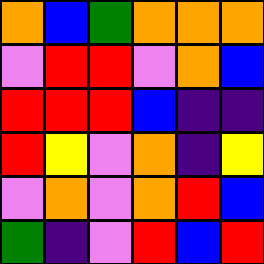[["orange", "blue", "green", "orange", "orange", "orange"], ["violet", "red", "red", "violet", "orange", "blue"], ["red", "red", "red", "blue", "indigo", "indigo"], ["red", "yellow", "violet", "orange", "indigo", "yellow"], ["violet", "orange", "violet", "orange", "red", "blue"], ["green", "indigo", "violet", "red", "blue", "red"]]